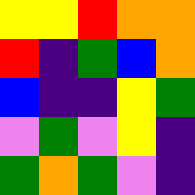[["yellow", "yellow", "red", "orange", "orange"], ["red", "indigo", "green", "blue", "orange"], ["blue", "indigo", "indigo", "yellow", "green"], ["violet", "green", "violet", "yellow", "indigo"], ["green", "orange", "green", "violet", "indigo"]]